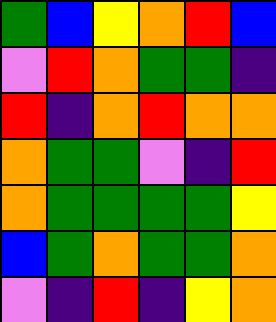[["green", "blue", "yellow", "orange", "red", "blue"], ["violet", "red", "orange", "green", "green", "indigo"], ["red", "indigo", "orange", "red", "orange", "orange"], ["orange", "green", "green", "violet", "indigo", "red"], ["orange", "green", "green", "green", "green", "yellow"], ["blue", "green", "orange", "green", "green", "orange"], ["violet", "indigo", "red", "indigo", "yellow", "orange"]]